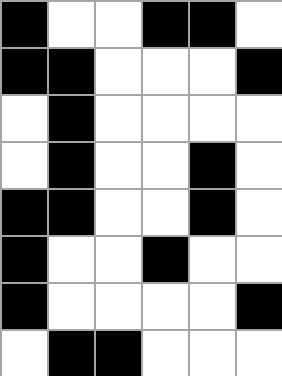[["black", "white", "white", "black", "black", "white"], ["black", "black", "white", "white", "white", "black"], ["white", "black", "white", "white", "white", "white"], ["white", "black", "white", "white", "black", "white"], ["black", "black", "white", "white", "black", "white"], ["black", "white", "white", "black", "white", "white"], ["black", "white", "white", "white", "white", "black"], ["white", "black", "black", "white", "white", "white"]]